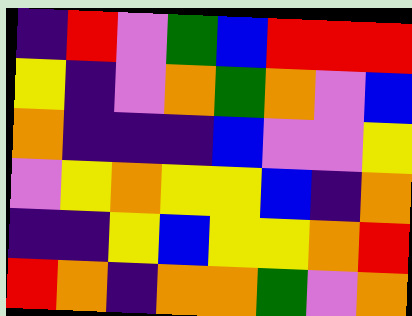[["indigo", "red", "violet", "green", "blue", "red", "red", "red"], ["yellow", "indigo", "violet", "orange", "green", "orange", "violet", "blue"], ["orange", "indigo", "indigo", "indigo", "blue", "violet", "violet", "yellow"], ["violet", "yellow", "orange", "yellow", "yellow", "blue", "indigo", "orange"], ["indigo", "indigo", "yellow", "blue", "yellow", "yellow", "orange", "red"], ["red", "orange", "indigo", "orange", "orange", "green", "violet", "orange"]]